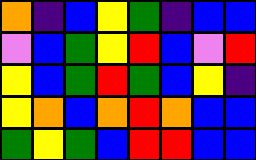[["orange", "indigo", "blue", "yellow", "green", "indigo", "blue", "blue"], ["violet", "blue", "green", "yellow", "red", "blue", "violet", "red"], ["yellow", "blue", "green", "red", "green", "blue", "yellow", "indigo"], ["yellow", "orange", "blue", "orange", "red", "orange", "blue", "blue"], ["green", "yellow", "green", "blue", "red", "red", "blue", "blue"]]